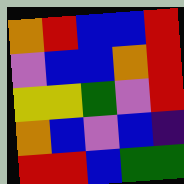[["orange", "red", "blue", "blue", "red"], ["violet", "blue", "blue", "orange", "red"], ["yellow", "yellow", "green", "violet", "red"], ["orange", "blue", "violet", "blue", "indigo"], ["red", "red", "blue", "green", "green"]]